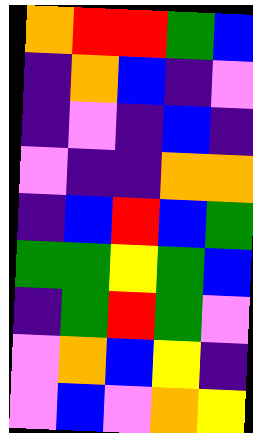[["orange", "red", "red", "green", "blue"], ["indigo", "orange", "blue", "indigo", "violet"], ["indigo", "violet", "indigo", "blue", "indigo"], ["violet", "indigo", "indigo", "orange", "orange"], ["indigo", "blue", "red", "blue", "green"], ["green", "green", "yellow", "green", "blue"], ["indigo", "green", "red", "green", "violet"], ["violet", "orange", "blue", "yellow", "indigo"], ["violet", "blue", "violet", "orange", "yellow"]]